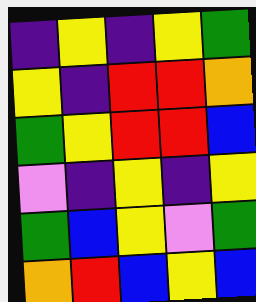[["indigo", "yellow", "indigo", "yellow", "green"], ["yellow", "indigo", "red", "red", "orange"], ["green", "yellow", "red", "red", "blue"], ["violet", "indigo", "yellow", "indigo", "yellow"], ["green", "blue", "yellow", "violet", "green"], ["orange", "red", "blue", "yellow", "blue"]]